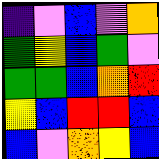[["indigo", "violet", "blue", "violet", "orange"], ["green", "yellow", "blue", "green", "violet"], ["green", "green", "blue", "orange", "red"], ["yellow", "blue", "red", "red", "blue"], ["blue", "violet", "orange", "yellow", "blue"]]